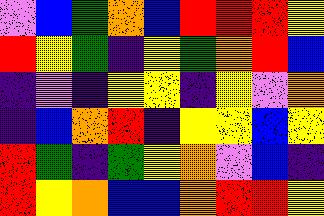[["violet", "blue", "green", "orange", "blue", "red", "red", "red", "yellow"], ["red", "yellow", "green", "indigo", "yellow", "green", "orange", "red", "blue"], ["indigo", "violet", "indigo", "yellow", "yellow", "indigo", "yellow", "violet", "orange"], ["indigo", "blue", "orange", "red", "indigo", "yellow", "yellow", "blue", "yellow"], ["red", "green", "indigo", "green", "yellow", "orange", "violet", "blue", "indigo"], ["red", "yellow", "orange", "blue", "blue", "orange", "red", "red", "yellow"]]